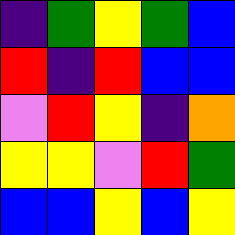[["indigo", "green", "yellow", "green", "blue"], ["red", "indigo", "red", "blue", "blue"], ["violet", "red", "yellow", "indigo", "orange"], ["yellow", "yellow", "violet", "red", "green"], ["blue", "blue", "yellow", "blue", "yellow"]]